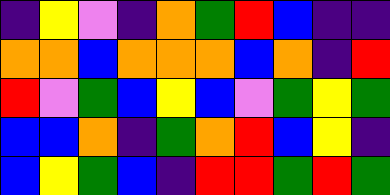[["indigo", "yellow", "violet", "indigo", "orange", "green", "red", "blue", "indigo", "indigo"], ["orange", "orange", "blue", "orange", "orange", "orange", "blue", "orange", "indigo", "red"], ["red", "violet", "green", "blue", "yellow", "blue", "violet", "green", "yellow", "green"], ["blue", "blue", "orange", "indigo", "green", "orange", "red", "blue", "yellow", "indigo"], ["blue", "yellow", "green", "blue", "indigo", "red", "red", "green", "red", "green"]]